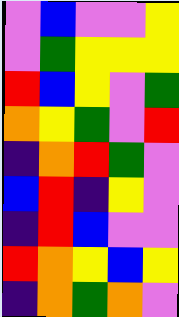[["violet", "blue", "violet", "violet", "yellow"], ["violet", "green", "yellow", "yellow", "yellow"], ["red", "blue", "yellow", "violet", "green"], ["orange", "yellow", "green", "violet", "red"], ["indigo", "orange", "red", "green", "violet"], ["blue", "red", "indigo", "yellow", "violet"], ["indigo", "red", "blue", "violet", "violet"], ["red", "orange", "yellow", "blue", "yellow"], ["indigo", "orange", "green", "orange", "violet"]]